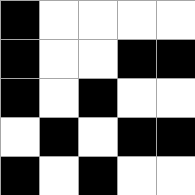[["black", "white", "white", "white", "white"], ["black", "white", "white", "black", "black"], ["black", "white", "black", "white", "white"], ["white", "black", "white", "black", "black"], ["black", "white", "black", "white", "white"]]